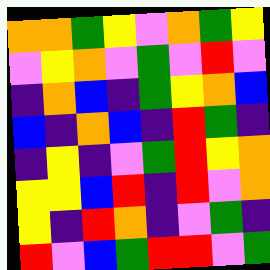[["orange", "orange", "green", "yellow", "violet", "orange", "green", "yellow"], ["violet", "yellow", "orange", "violet", "green", "violet", "red", "violet"], ["indigo", "orange", "blue", "indigo", "green", "yellow", "orange", "blue"], ["blue", "indigo", "orange", "blue", "indigo", "red", "green", "indigo"], ["indigo", "yellow", "indigo", "violet", "green", "red", "yellow", "orange"], ["yellow", "yellow", "blue", "red", "indigo", "red", "violet", "orange"], ["yellow", "indigo", "red", "orange", "indigo", "violet", "green", "indigo"], ["red", "violet", "blue", "green", "red", "red", "violet", "green"]]